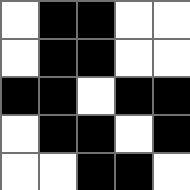[["white", "black", "black", "white", "white"], ["white", "black", "black", "white", "white"], ["black", "black", "white", "black", "black"], ["white", "black", "black", "white", "black"], ["white", "white", "black", "black", "white"]]